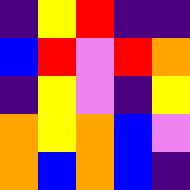[["indigo", "yellow", "red", "indigo", "indigo"], ["blue", "red", "violet", "red", "orange"], ["indigo", "yellow", "violet", "indigo", "yellow"], ["orange", "yellow", "orange", "blue", "violet"], ["orange", "blue", "orange", "blue", "indigo"]]